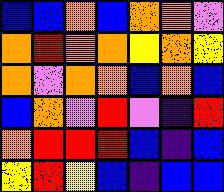[["blue", "blue", "orange", "blue", "orange", "orange", "violet"], ["orange", "red", "orange", "orange", "yellow", "orange", "yellow"], ["orange", "violet", "orange", "orange", "blue", "orange", "blue"], ["blue", "orange", "violet", "red", "violet", "indigo", "red"], ["orange", "red", "red", "red", "blue", "indigo", "blue"], ["yellow", "red", "yellow", "blue", "indigo", "blue", "blue"]]